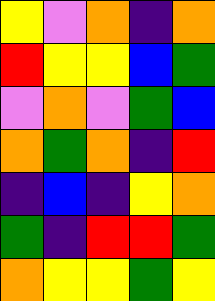[["yellow", "violet", "orange", "indigo", "orange"], ["red", "yellow", "yellow", "blue", "green"], ["violet", "orange", "violet", "green", "blue"], ["orange", "green", "orange", "indigo", "red"], ["indigo", "blue", "indigo", "yellow", "orange"], ["green", "indigo", "red", "red", "green"], ["orange", "yellow", "yellow", "green", "yellow"]]